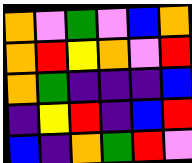[["orange", "violet", "green", "violet", "blue", "orange"], ["orange", "red", "yellow", "orange", "violet", "red"], ["orange", "green", "indigo", "indigo", "indigo", "blue"], ["indigo", "yellow", "red", "indigo", "blue", "red"], ["blue", "indigo", "orange", "green", "red", "violet"]]